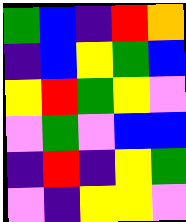[["green", "blue", "indigo", "red", "orange"], ["indigo", "blue", "yellow", "green", "blue"], ["yellow", "red", "green", "yellow", "violet"], ["violet", "green", "violet", "blue", "blue"], ["indigo", "red", "indigo", "yellow", "green"], ["violet", "indigo", "yellow", "yellow", "violet"]]